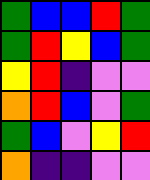[["green", "blue", "blue", "red", "green"], ["green", "red", "yellow", "blue", "green"], ["yellow", "red", "indigo", "violet", "violet"], ["orange", "red", "blue", "violet", "green"], ["green", "blue", "violet", "yellow", "red"], ["orange", "indigo", "indigo", "violet", "violet"]]